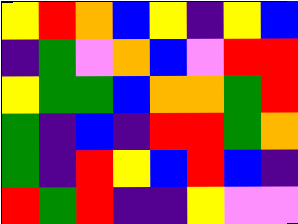[["yellow", "red", "orange", "blue", "yellow", "indigo", "yellow", "blue"], ["indigo", "green", "violet", "orange", "blue", "violet", "red", "red"], ["yellow", "green", "green", "blue", "orange", "orange", "green", "red"], ["green", "indigo", "blue", "indigo", "red", "red", "green", "orange"], ["green", "indigo", "red", "yellow", "blue", "red", "blue", "indigo"], ["red", "green", "red", "indigo", "indigo", "yellow", "violet", "violet"]]